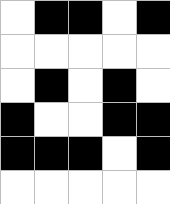[["white", "black", "black", "white", "black"], ["white", "white", "white", "white", "white"], ["white", "black", "white", "black", "white"], ["black", "white", "white", "black", "black"], ["black", "black", "black", "white", "black"], ["white", "white", "white", "white", "white"]]